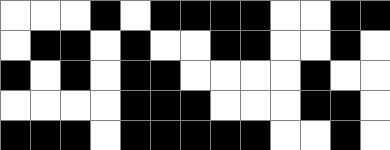[["white", "white", "white", "black", "white", "black", "black", "black", "black", "white", "white", "black", "black"], ["white", "black", "black", "white", "black", "white", "white", "black", "black", "white", "white", "black", "white"], ["black", "white", "black", "white", "black", "black", "white", "white", "white", "white", "black", "white", "white"], ["white", "white", "white", "white", "black", "black", "black", "white", "white", "white", "black", "black", "white"], ["black", "black", "black", "white", "black", "black", "black", "black", "black", "white", "white", "black", "white"]]